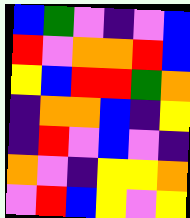[["blue", "green", "violet", "indigo", "violet", "blue"], ["red", "violet", "orange", "orange", "red", "blue"], ["yellow", "blue", "red", "red", "green", "orange"], ["indigo", "orange", "orange", "blue", "indigo", "yellow"], ["indigo", "red", "violet", "blue", "violet", "indigo"], ["orange", "violet", "indigo", "yellow", "yellow", "orange"], ["violet", "red", "blue", "yellow", "violet", "yellow"]]